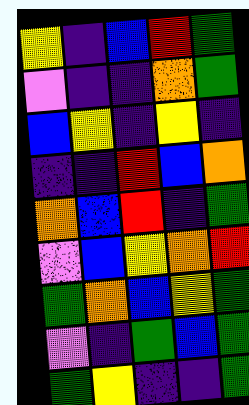[["yellow", "indigo", "blue", "red", "green"], ["violet", "indigo", "indigo", "orange", "green"], ["blue", "yellow", "indigo", "yellow", "indigo"], ["indigo", "indigo", "red", "blue", "orange"], ["orange", "blue", "red", "indigo", "green"], ["violet", "blue", "yellow", "orange", "red"], ["green", "orange", "blue", "yellow", "green"], ["violet", "indigo", "green", "blue", "green"], ["green", "yellow", "indigo", "indigo", "green"]]